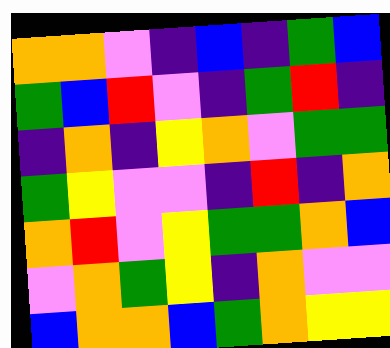[["orange", "orange", "violet", "indigo", "blue", "indigo", "green", "blue"], ["green", "blue", "red", "violet", "indigo", "green", "red", "indigo"], ["indigo", "orange", "indigo", "yellow", "orange", "violet", "green", "green"], ["green", "yellow", "violet", "violet", "indigo", "red", "indigo", "orange"], ["orange", "red", "violet", "yellow", "green", "green", "orange", "blue"], ["violet", "orange", "green", "yellow", "indigo", "orange", "violet", "violet"], ["blue", "orange", "orange", "blue", "green", "orange", "yellow", "yellow"]]